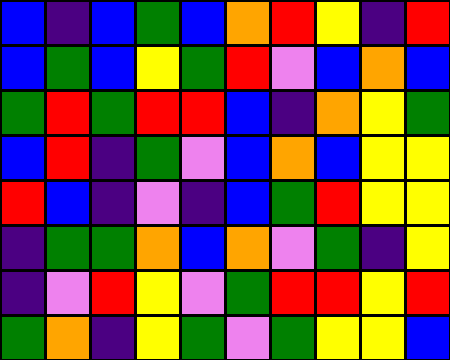[["blue", "indigo", "blue", "green", "blue", "orange", "red", "yellow", "indigo", "red"], ["blue", "green", "blue", "yellow", "green", "red", "violet", "blue", "orange", "blue"], ["green", "red", "green", "red", "red", "blue", "indigo", "orange", "yellow", "green"], ["blue", "red", "indigo", "green", "violet", "blue", "orange", "blue", "yellow", "yellow"], ["red", "blue", "indigo", "violet", "indigo", "blue", "green", "red", "yellow", "yellow"], ["indigo", "green", "green", "orange", "blue", "orange", "violet", "green", "indigo", "yellow"], ["indigo", "violet", "red", "yellow", "violet", "green", "red", "red", "yellow", "red"], ["green", "orange", "indigo", "yellow", "green", "violet", "green", "yellow", "yellow", "blue"]]